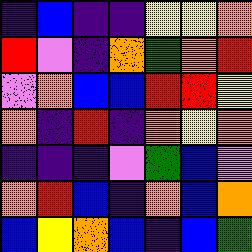[["indigo", "blue", "indigo", "indigo", "yellow", "yellow", "orange"], ["red", "violet", "indigo", "orange", "green", "orange", "red"], ["violet", "orange", "blue", "blue", "red", "red", "yellow"], ["orange", "indigo", "red", "indigo", "orange", "yellow", "orange"], ["indigo", "indigo", "indigo", "violet", "green", "blue", "violet"], ["orange", "red", "blue", "indigo", "orange", "blue", "orange"], ["blue", "yellow", "orange", "blue", "indigo", "blue", "green"]]